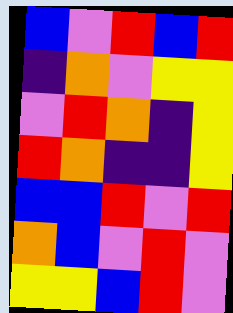[["blue", "violet", "red", "blue", "red"], ["indigo", "orange", "violet", "yellow", "yellow"], ["violet", "red", "orange", "indigo", "yellow"], ["red", "orange", "indigo", "indigo", "yellow"], ["blue", "blue", "red", "violet", "red"], ["orange", "blue", "violet", "red", "violet"], ["yellow", "yellow", "blue", "red", "violet"]]